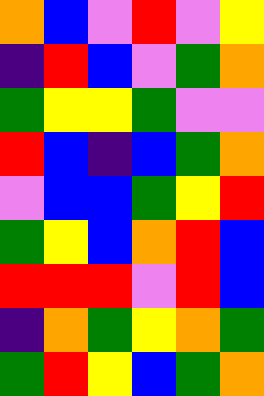[["orange", "blue", "violet", "red", "violet", "yellow"], ["indigo", "red", "blue", "violet", "green", "orange"], ["green", "yellow", "yellow", "green", "violet", "violet"], ["red", "blue", "indigo", "blue", "green", "orange"], ["violet", "blue", "blue", "green", "yellow", "red"], ["green", "yellow", "blue", "orange", "red", "blue"], ["red", "red", "red", "violet", "red", "blue"], ["indigo", "orange", "green", "yellow", "orange", "green"], ["green", "red", "yellow", "blue", "green", "orange"]]